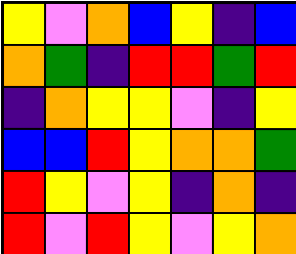[["yellow", "violet", "orange", "blue", "yellow", "indigo", "blue"], ["orange", "green", "indigo", "red", "red", "green", "red"], ["indigo", "orange", "yellow", "yellow", "violet", "indigo", "yellow"], ["blue", "blue", "red", "yellow", "orange", "orange", "green"], ["red", "yellow", "violet", "yellow", "indigo", "orange", "indigo"], ["red", "violet", "red", "yellow", "violet", "yellow", "orange"]]